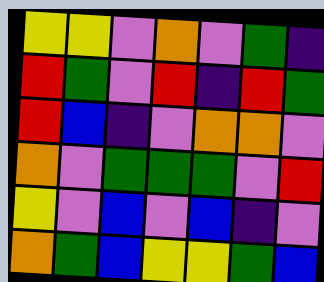[["yellow", "yellow", "violet", "orange", "violet", "green", "indigo"], ["red", "green", "violet", "red", "indigo", "red", "green"], ["red", "blue", "indigo", "violet", "orange", "orange", "violet"], ["orange", "violet", "green", "green", "green", "violet", "red"], ["yellow", "violet", "blue", "violet", "blue", "indigo", "violet"], ["orange", "green", "blue", "yellow", "yellow", "green", "blue"]]